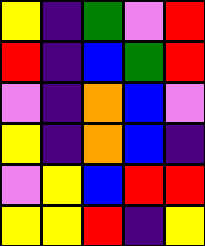[["yellow", "indigo", "green", "violet", "red"], ["red", "indigo", "blue", "green", "red"], ["violet", "indigo", "orange", "blue", "violet"], ["yellow", "indigo", "orange", "blue", "indigo"], ["violet", "yellow", "blue", "red", "red"], ["yellow", "yellow", "red", "indigo", "yellow"]]